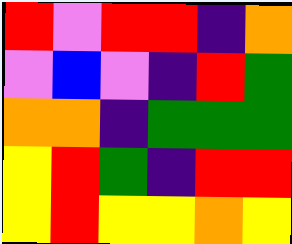[["red", "violet", "red", "red", "indigo", "orange"], ["violet", "blue", "violet", "indigo", "red", "green"], ["orange", "orange", "indigo", "green", "green", "green"], ["yellow", "red", "green", "indigo", "red", "red"], ["yellow", "red", "yellow", "yellow", "orange", "yellow"]]